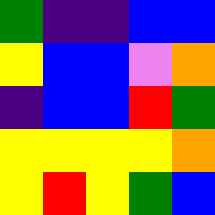[["green", "indigo", "indigo", "blue", "blue"], ["yellow", "blue", "blue", "violet", "orange"], ["indigo", "blue", "blue", "red", "green"], ["yellow", "yellow", "yellow", "yellow", "orange"], ["yellow", "red", "yellow", "green", "blue"]]